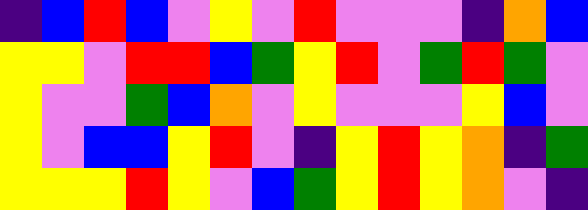[["indigo", "blue", "red", "blue", "violet", "yellow", "violet", "red", "violet", "violet", "violet", "indigo", "orange", "blue"], ["yellow", "yellow", "violet", "red", "red", "blue", "green", "yellow", "red", "violet", "green", "red", "green", "violet"], ["yellow", "violet", "violet", "green", "blue", "orange", "violet", "yellow", "violet", "violet", "violet", "yellow", "blue", "violet"], ["yellow", "violet", "blue", "blue", "yellow", "red", "violet", "indigo", "yellow", "red", "yellow", "orange", "indigo", "green"], ["yellow", "yellow", "yellow", "red", "yellow", "violet", "blue", "green", "yellow", "red", "yellow", "orange", "violet", "indigo"]]